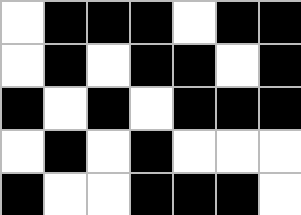[["white", "black", "black", "black", "white", "black", "black"], ["white", "black", "white", "black", "black", "white", "black"], ["black", "white", "black", "white", "black", "black", "black"], ["white", "black", "white", "black", "white", "white", "white"], ["black", "white", "white", "black", "black", "black", "white"]]